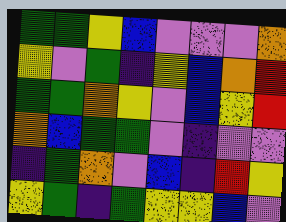[["green", "green", "yellow", "blue", "violet", "violet", "violet", "orange"], ["yellow", "violet", "green", "indigo", "yellow", "blue", "orange", "red"], ["green", "green", "orange", "yellow", "violet", "blue", "yellow", "red"], ["orange", "blue", "green", "green", "violet", "indigo", "violet", "violet"], ["indigo", "green", "orange", "violet", "blue", "indigo", "red", "yellow"], ["yellow", "green", "indigo", "green", "yellow", "yellow", "blue", "violet"]]